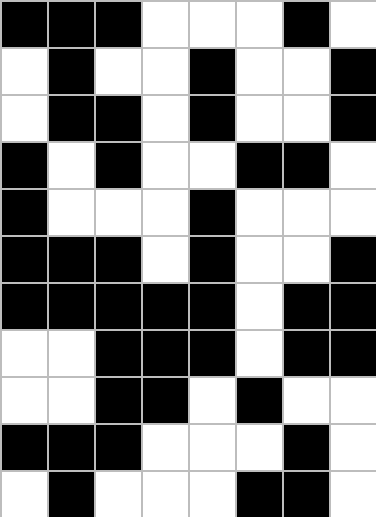[["black", "black", "black", "white", "white", "white", "black", "white"], ["white", "black", "white", "white", "black", "white", "white", "black"], ["white", "black", "black", "white", "black", "white", "white", "black"], ["black", "white", "black", "white", "white", "black", "black", "white"], ["black", "white", "white", "white", "black", "white", "white", "white"], ["black", "black", "black", "white", "black", "white", "white", "black"], ["black", "black", "black", "black", "black", "white", "black", "black"], ["white", "white", "black", "black", "black", "white", "black", "black"], ["white", "white", "black", "black", "white", "black", "white", "white"], ["black", "black", "black", "white", "white", "white", "black", "white"], ["white", "black", "white", "white", "white", "black", "black", "white"]]